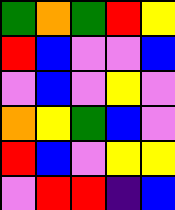[["green", "orange", "green", "red", "yellow"], ["red", "blue", "violet", "violet", "blue"], ["violet", "blue", "violet", "yellow", "violet"], ["orange", "yellow", "green", "blue", "violet"], ["red", "blue", "violet", "yellow", "yellow"], ["violet", "red", "red", "indigo", "blue"]]